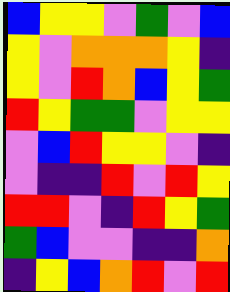[["blue", "yellow", "yellow", "violet", "green", "violet", "blue"], ["yellow", "violet", "orange", "orange", "orange", "yellow", "indigo"], ["yellow", "violet", "red", "orange", "blue", "yellow", "green"], ["red", "yellow", "green", "green", "violet", "yellow", "yellow"], ["violet", "blue", "red", "yellow", "yellow", "violet", "indigo"], ["violet", "indigo", "indigo", "red", "violet", "red", "yellow"], ["red", "red", "violet", "indigo", "red", "yellow", "green"], ["green", "blue", "violet", "violet", "indigo", "indigo", "orange"], ["indigo", "yellow", "blue", "orange", "red", "violet", "red"]]